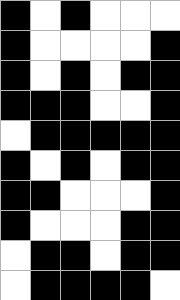[["black", "white", "black", "white", "white", "white"], ["black", "white", "white", "white", "white", "black"], ["black", "white", "black", "white", "black", "black"], ["black", "black", "black", "white", "white", "black"], ["white", "black", "black", "black", "black", "black"], ["black", "white", "black", "white", "black", "black"], ["black", "black", "white", "white", "white", "black"], ["black", "white", "white", "white", "black", "black"], ["white", "black", "black", "white", "black", "black"], ["white", "black", "black", "black", "black", "white"]]